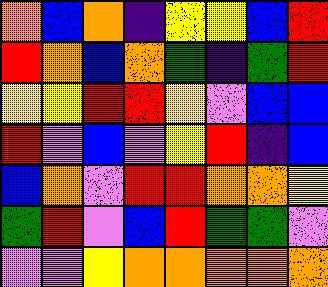[["orange", "blue", "orange", "indigo", "yellow", "yellow", "blue", "red"], ["red", "orange", "blue", "orange", "green", "indigo", "green", "red"], ["yellow", "yellow", "red", "red", "yellow", "violet", "blue", "blue"], ["red", "violet", "blue", "violet", "yellow", "red", "indigo", "blue"], ["blue", "orange", "violet", "red", "red", "orange", "orange", "yellow"], ["green", "red", "violet", "blue", "red", "green", "green", "violet"], ["violet", "violet", "yellow", "orange", "orange", "orange", "orange", "orange"]]